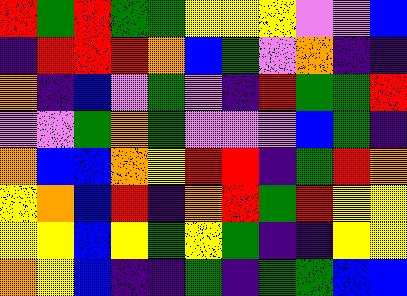[["red", "green", "red", "green", "green", "yellow", "yellow", "yellow", "violet", "violet", "blue"], ["indigo", "red", "red", "red", "orange", "blue", "green", "violet", "orange", "indigo", "indigo"], ["orange", "indigo", "blue", "violet", "green", "violet", "indigo", "red", "green", "green", "red"], ["violet", "violet", "green", "orange", "green", "violet", "violet", "violet", "blue", "green", "indigo"], ["orange", "blue", "blue", "orange", "yellow", "red", "red", "indigo", "green", "red", "orange"], ["yellow", "orange", "blue", "red", "indigo", "orange", "red", "green", "red", "yellow", "yellow"], ["yellow", "yellow", "blue", "yellow", "green", "yellow", "green", "indigo", "indigo", "yellow", "yellow"], ["orange", "yellow", "blue", "indigo", "indigo", "green", "indigo", "green", "green", "blue", "blue"]]